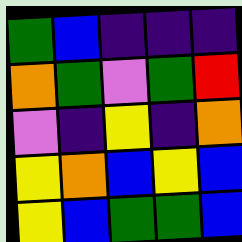[["green", "blue", "indigo", "indigo", "indigo"], ["orange", "green", "violet", "green", "red"], ["violet", "indigo", "yellow", "indigo", "orange"], ["yellow", "orange", "blue", "yellow", "blue"], ["yellow", "blue", "green", "green", "blue"]]